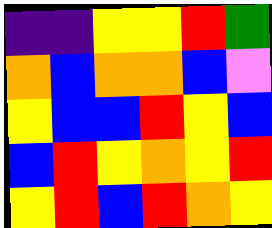[["indigo", "indigo", "yellow", "yellow", "red", "green"], ["orange", "blue", "orange", "orange", "blue", "violet"], ["yellow", "blue", "blue", "red", "yellow", "blue"], ["blue", "red", "yellow", "orange", "yellow", "red"], ["yellow", "red", "blue", "red", "orange", "yellow"]]